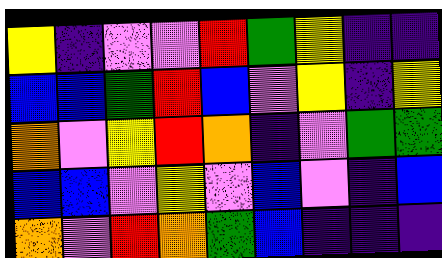[["yellow", "indigo", "violet", "violet", "red", "green", "yellow", "indigo", "indigo"], ["blue", "blue", "green", "red", "blue", "violet", "yellow", "indigo", "yellow"], ["orange", "violet", "yellow", "red", "orange", "indigo", "violet", "green", "green"], ["blue", "blue", "violet", "yellow", "violet", "blue", "violet", "indigo", "blue"], ["orange", "violet", "red", "orange", "green", "blue", "indigo", "indigo", "indigo"]]